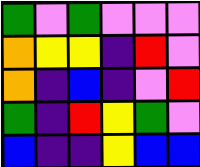[["green", "violet", "green", "violet", "violet", "violet"], ["orange", "yellow", "yellow", "indigo", "red", "violet"], ["orange", "indigo", "blue", "indigo", "violet", "red"], ["green", "indigo", "red", "yellow", "green", "violet"], ["blue", "indigo", "indigo", "yellow", "blue", "blue"]]